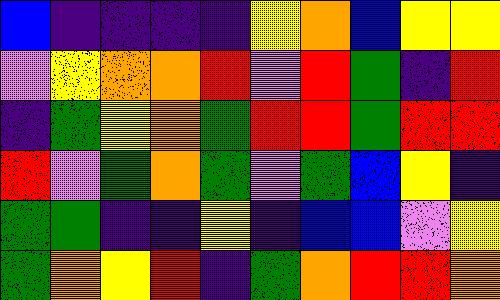[["blue", "indigo", "indigo", "indigo", "indigo", "yellow", "orange", "blue", "yellow", "yellow"], ["violet", "yellow", "orange", "orange", "red", "violet", "red", "green", "indigo", "red"], ["indigo", "green", "yellow", "orange", "green", "red", "red", "green", "red", "red"], ["red", "violet", "green", "orange", "green", "violet", "green", "blue", "yellow", "indigo"], ["green", "green", "indigo", "indigo", "yellow", "indigo", "blue", "blue", "violet", "yellow"], ["green", "orange", "yellow", "red", "indigo", "green", "orange", "red", "red", "orange"]]